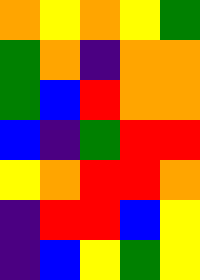[["orange", "yellow", "orange", "yellow", "green"], ["green", "orange", "indigo", "orange", "orange"], ["green", "blue", "red", "orange", "orange"], ["blue", "indigo", "green", "red", "red"], ["yellow", "orange", "red", "red", "orange"], ["indigo", "red", "red", "blue", "yellow"], ["indigo", "blue", "yellow", "green", "yellow"]]